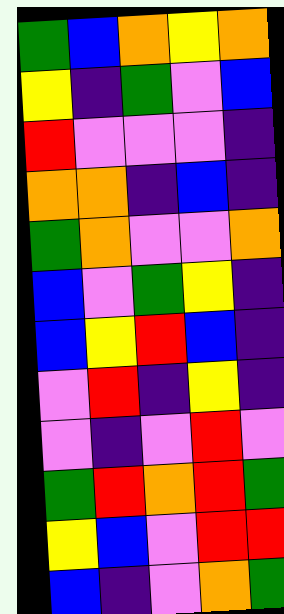[["green", "blue", "orange", "yellow", "orange"], ["yellow", "indigo", "green", "violet", "blue"], ["red", "violet", "violet", "violet", "indigo"], ["orange", "orange", "indigo", "blue", "indigo"], ["green", "orange", "violet", "violet", "orange"], ["blue", "violet", "green", "yellow", "indigo"], ["blue", "yellow", "red", "blue", "indigo"], ["violet", "red", "indigo", "yellow", "indigo"], ["violet", "indigo", "violet", "red", "violet"], ["green", "red", "orange", "red", "green"], ["yellow", "blue", "violet", "red", "red"], ["blue", "indigo", "violet", "orange", "green"]]